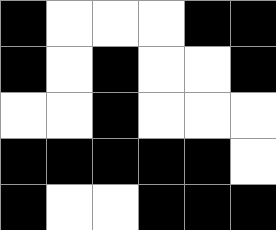[["black", "white", "white", "white", "black", "black"], ["black", "white", "black", "white", "white", "black"], ["white", "white", "black", "white", "white", "white"], ["black", "black", "black", "black", "black", "white"], ["black", "white", "white", "black", "black", "black"]]